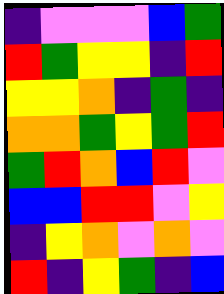[["indigo", "violet", "violet", "violet", "blue", "green"], ["red", "green", "yellow", "yellow", "indigo", "red"], ["yellow", "yellow", "orange", "indigo", "green", "indigo"], ["orange", "orange", "green", "yellow", "green", "red"], ["green", "red", "orange", "blue", "red", "violet"], ["blue", "blue", "red", "red", "violet", "yellow"], ["indigo", "yellow", "orange", "violet", "orange", "violet"], ["red", "indigo", "yellow", "green", "indigo", "blue"]]